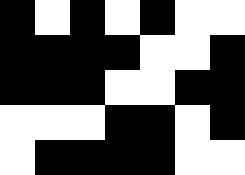[["black", "white", "black", "white", "black", "white", "white"], ["black", "black", "black", "black", "white", "white", "black"], ["black", "black", "black", "white", "white", "black", "black"], ["white", "white", "white", "black", "black", "white", "black"], ["white", "black", "black", "black", "black", "white", "white"]]